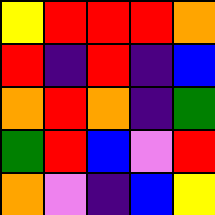[["yellow", "red", "red", "red", "orange"], ["red", "indigo", "red", "indigo", "blue"], ["orange", "red", "orange", "indigo", "green"], ["green", "red", "blue", "violet", "red"], ["orange", "violet", "indigo", "blue", "yellow"]]